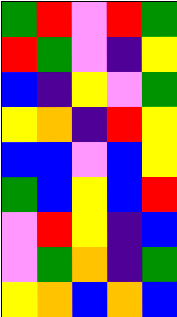[["green", "red", "violet", "red", "green"], ["red", "green", "violet", "indigo", "yellow"], ["blue", "indigo", "yellow", "violet", "green"], ["yellow", "orange", "indigo", "red", "yellow"], ["blue", "blue", "violet", "blue", "yellow"], ["green", "blue", "yellow", "blue", "red"], ["violet", "red", "yellow", "indigo", "blue"], ["violet", "green", "orange", "indigo", "green"], ["yellow", "orange", "blue", "orange", "blue"]]